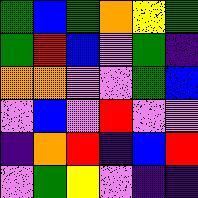[["green", "blue", "green", "orange", "yellow", "green"], ["green", "red", "blue", "violet", "green", "indigo"], ["orange", "orange", "violet", "violet", "green", "blue"], ["violet", "blue", "violet", "red", "violet", "violet"], ["indigo", "orange", "red", "indigo", "blue", "red"], ["violet", "green", "yellow", "violet", "indigo", "indigo"]]